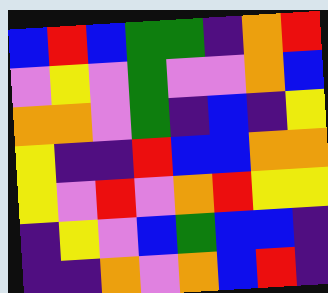[["blue", "red", "blue", "green", "green", "indigo", "orange", "red"], ["violet", "yellow", "violet", "green", "violet", "violet", "orange", "blue"], ["orange", "orange", "violet", "green", "indigo", "blue", "indigo", "yellow"], ["yellow", "indigo", "indigo", "red", "blue", "blue", "orange", "orange"], ["yellow", "violet", "red", "violet", "orange", "red", "yellow", "yellow"], ["indigo", "yellow", "violet", "blue", "green", "blue", "blue", "indigo"], ["indigo", "indigo", "orange", "violet", "orange", "blue", "red", "indigo"]]